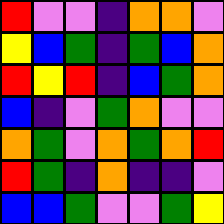[["red", "violet", "violet", "indigo", "orange", "orange", "violet"], ["yellow", "blue", "green", "indigo", "green", "blue", "orange"], ["red", "yellow", "red", "indigo", "blue", "green", "orange"], ["blue", "indigo", "violet", "green", "orange", "violet", "violet"], ["orange", "green", "violet", "orange", "green", "orange", "red"], ["red", "green", "indigo", "orange", "indigo", "indigo", "violet"], ["blue", "blue", "green", "violet", "violet", "green", "yellow"]]